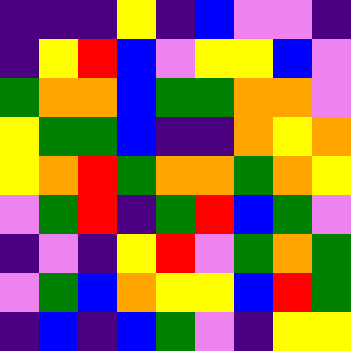[["indigo", "indigo", "indigo", "yellow", "indigo", "blue", "violet", "violet", "indigo"], ["indigo", "yellow", "red", "blue", "violet", "yellow", "yellow", "blue", "violet"], ["green", "orange", "orange", "blue", "green", "green", "orange", "orange", "violet"], ["yellow", "green", "green", "blue", "indigo", "indigo", "orange", "yellow", "orange"], ["yellow", "orange", "red", "green", "orange", "orange", "green", "orange", "yellow"], ["violet", "green", "red", "indigo", "green", "red", "blue", "green", "violet"], ["indigo", "violet", "indigo", "yellow", "red", "violet", "green", "orange", "green"], ["violet", "green", "blue", "orange", "yellow", "yellow", "blue", "red", "green"], ["indigo", "blue", "indigo", "blue", "green", "violet", "indigo", "yellow", "yellow"]]